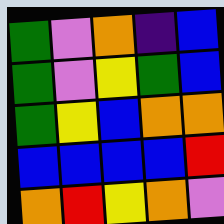[["green", "violet", "orange", "indigo", "blue"], ["green", "violet", "yellow", "green", "blue"], ["green", "yellow", "blue", "orange", "orange"], ["blue", "blue", "blue", "blue", "red"], ["orange", "red", "yellow", "orange", "violet"]]